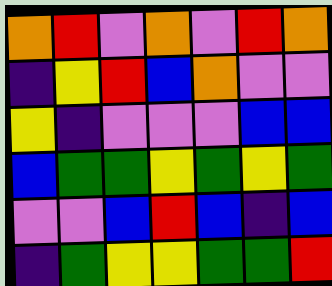[["orange", "red", "violet", "orange", "violet", "red", "orange"], ["indigo", "yellow", "red", "blue", "orange", "violet", "violet"], ["yellow", "indigo", "violet", "violet", "violet", "blue", "blue"], ["blue", "green", "green", "yellow", "green", "yellow", "green"], ["violet", "violet", "blue", "red", "blue", "indigo", "blue"], ["indigo", "green", "yellow", "yellow", "green", "green", "red"]]